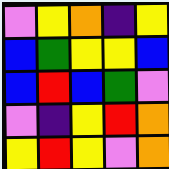[["violet", "yellow", "orange", "indigo", "yellow"], ["blue", "green", "yellow", "yellow", "blue"], ["blue", "red", "blue", "green", "violet"], ["violet", "indigo", "yellow", "red", "orange"], ["yellow", "red", "yellow", "violet", "orange"]]